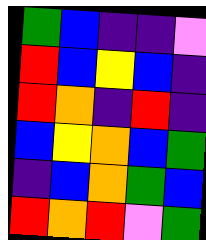[["green", "blue", "indigo", "indigo", "violet"], ["red", "blue", "yellow", "blue", "indigo"], ["red", "orange", "indigo", "red", "indigo"], ["blue", "yellow", "orange", "blue", "green"], ["indigo", "blue", "orange", "green", "blue"], ["red", "orange", "red", "violet", "green"]]